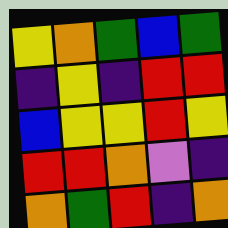[["yellow", "orange", "green", "blue", "green"], ["indigo", "yellow", "indigo", "red", "red"], ["blue", "yellow", "yellow", "red", "yellow"], ["red", "red", "orange", "violet", "indigo"], ["orange", "green", "red", "indigo", "orange"]]